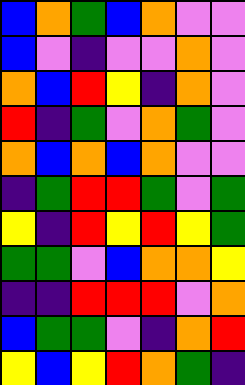[["blue", "orange", "green", "blue", "orange", "violet", "violet"], ["blue", "violet", "indigo", "violet", "violet", "orange", "violet"], ["orange", "blue", "red", "yellow", "indigo", "orange", "violet"], ["red", "indigo", "green", "violet", "orange", "green", "violet"], ["orange", "blue", "orange", "blue", "orange", "violet", "violet"], ["indigo", "green", "red", "red", "green", "violet", "green"], ["yellow", "indigo", "red", "yellow", "red", "yellow", "green"], ["green", "green", "violet", "blue", "orange", "orange", "yellow"], ["indigo", "indigo", "red", "red", "red", "violet", "orange"], ["blue", "green", "green", "violet", "indigo", "orange", "red"], ["yellow", "blue", "yellow", "red", "orange", "green", "indigo"]]